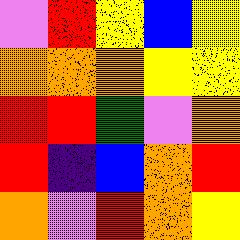[["violet", "red", "yellow", "blue", "yellow"], ["orange", "orange", "orange", "yellow", "yellow"], ["red", "red", "green", "violet", "orange"], ["red", "indigo", "blue", "orange", "red"], ["orange", "violet", "red", "orange", "yellow"]]